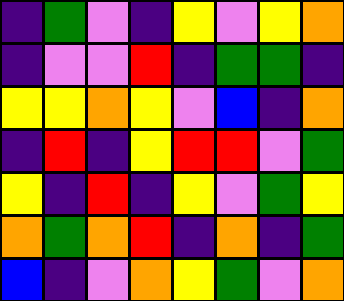[["indigo", "green", "violet", "indigo", "yellow", "violet", "yellow", "orange"], ["indigo", "violet", "violet", "red", "indigo", "green", "green", "indigo"], ["yellow", "yellow", "orange", "yellow", "violet", "blue", "indigo", "orange"], ["indigo", "red", "indigo", "yellow", "red", "red", "violet", "green"], ["yellow", "indigo", "red", "indigo", "yellow", "violet", "green", "yellow"], ["orange", "green", "orange", "red", "indigo", "orange", "indigo", "green"], ["blue", "indigo", "violet", "orange", "yellow", "green", "violet", "orange"]]